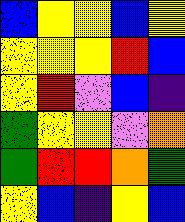[["blue", "yellow", "yellow", "blue", "yellow"], ["yellow", "yellow", "yellow", "red", "blue"], ["yellow", "red", "violet", "blue", "indigo"], ["green", "yellow", "yellow", "violet", "orange"], ["green", "red", "red", "orange", "green"], ["yellow", "blue", "indigo", "yellow", "blue"]]